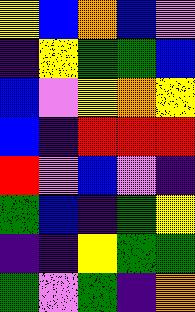[["yellow", "blue", "orange", "blue", "violet"], ["indigo", "yellow", "green", "green", "blue"], ["blue", "violet", "yellow", "orange", "yellow"], ["blue", "indigo", "red", "red", "red"], ["red", "violet", "blue", "violet", "indigo"], ["green", "blue", "indigo", "green", "yellow"], ["indigo", "indigo", "yellow", "green", "green"], ["green", "violet", "green", "indigo", "orange"]]